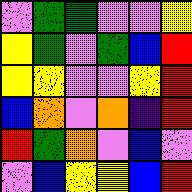[["violet", "green", "green", "violet", "violet", "yellow"], ["yellow", "green", "violet", "green", "blue", "red"], ["yellow", "yellow", "violet", "violet", "yellow", "red"], ["blue", "orange", "violet", "orange", "indigo", "red"], ["red", "green", "orange", "violet", "blue", "violet"], ["violet", "blue", "yellow", "yellow", "blue", "red"]]